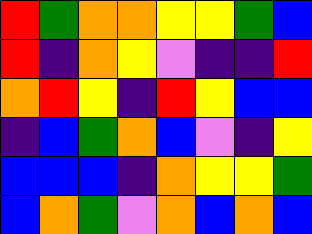[["red", "green", "orange", "orange", "yellow", "yellow", "green", "blue"], ["red", "indigo", "orange", "yellow", "violet", "indigo", "indigo", "red"], ["orange", "red", "yellow", "indigo", "red", "yellow", "blue", "blue"], ["indigo", "blue", "green", "orange", "blue", "violet", "indigo", "yellow"], ["blue", "blue", "blue", "indigo", "orange", "yellow", "yellow", "green"], ["blue", "orange", "green", "violet", "orange", "blue", "orange", "blue"]]